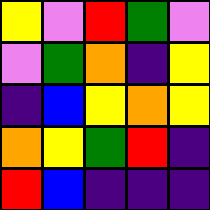[["yellow", "violet", "red", "green", "violet"], ["violet", "green", "orange", "indigo", "yellow"], ["indigo", "blue", "yellow", "orange", "yellow"], ["orange", "yellow", "green", "red", "indigo"], ["red", "blue", "indigo", "indigo", "indigo"]]